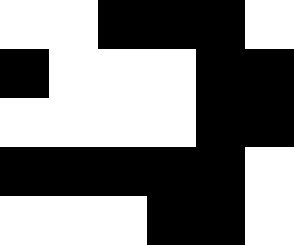[["white", "white", "black", "black", "black", "white"], ["black", "white", "white", "white", "black", "black"], ["white", "white", "white", "white", "black", "black"], ["black", "black", "black", "black", "black", "white"], ["white", "white", "white", "black", "black", "white"]]